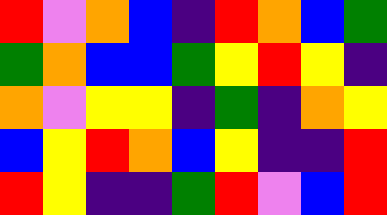[["red", "violet", "orange", "blue", "indigo", "red", "orange", "blue", "green"], ["green", "orange", "blue", "blue", "green", "yellow", "red", "yellow", "indigo"], ["orange", "violet", "yellow", "yellow", "indigo", "green", "indigo", "orange", "yellow"], ["blue", "yellow", "red", "orange", "blue", "yellow", "indigo", "indigo", "red"], ["red", "yellow", "indigo", "indigo", "green", "red", "violet", "blue", "red"]]